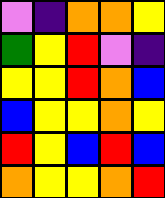[["violet", "indigo", "orange", "orange", "yellow"], ["green", "yellow", "red", "violet", "indigo"], ["yellow", "yellow", "red", "orange", "blue"], ["blue", "yellow", "yellow", "orange", "yellow"], ["red", "yellow", "blue", "red", "blue"], ["orange", "yellow", "yellow", "orange", "red"]]